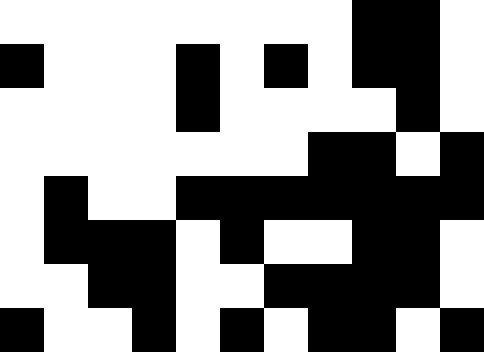[["white", "white", "white", "white", "white", "white", "white", "white", "black", "black", "white"], ["black", "white", "white", "white", "black", "white", "black", "white", "black", "black", "white"], ["white", "white", "white", "white", "black", "white", "white", "white", "white", "black", "white"], ["white", "white", "white", "white", "white", "white", "white", "black", "black", "white", "black"], ["white", "black", "white", "white", "black", "black", "black", "black", "black", "black", "black"], ["white", "black", "black", "black", "white", "black", "white", "white", "black", "black", "white"], ["white", "white", "black", "black", "white", "white", "black", "black", "black", "black", "white"], ["black", "white", "white", "black", "white", "black", "white", "black", "black", "white", "black"]]